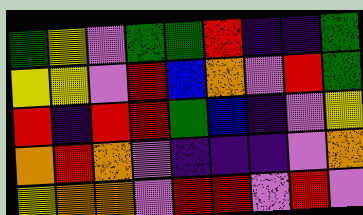[["green", "yellow", "violet", "green", "green", "red", "indigo", "indigo", "green"], ["yellow", "yellow", "violet", "red", "blue", "orange", "violet", "red", "green"], ["red", "indigo", "red", "red", "green", "blue", "indigo", "violet", "yellow"], ["orange", "red", "orange", "violet", "indigo", "indigo", "indigo", "violet", "orange"], ["yellow", "orange", "orange", "violet", "red", "red", "violet", "red", "violet"]]